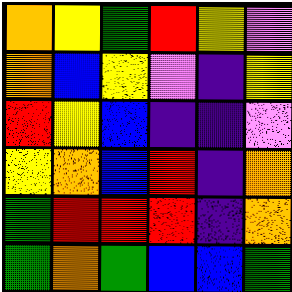[["orange", "yellow", "green", "red", "yellow", "violet"], ["orange", "blue", "yellow", "violet", "indigo", "yellow"], ["red", "yellow", "blue", "indigo", "indigo", "violet"], ["yellow", "orange", "blue", "red", "indigo", "orange"], ["green", "red", "red", "red", "indigo", "orange"], ["green", "orange", "green", "blue", "blue", "green"]]